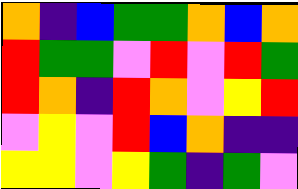[["orange", "indigo", "blue", "green", "green", "orange", "blue", "orange"], ["red", "green", "green", "violet", "red", "violet", "red", "green"], ["red", "orange", "indigo", "red", "orange", "violet", "yellow", "red"], ["violet", "yellow", "violet", "red", "blue", "orange", "indigo", "indigo"], ["yellow", "yellow", "violet", "yellow", "green", "indigo", "green", "violet"]]